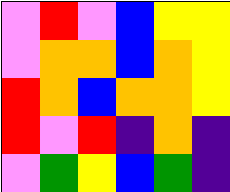[["violet", "red", "violet", "blue", "yellow", "yellow"], ["violet", "orange", "orange", "blue", "orange", "yellow"], ["red", "orange", "blue", "orange", "orange", "yellow"], ["red", "violet", "red", "indigo", "orange", "indigo"], ["violet", "green", "yellow", "blue", "green", "indigo"]]